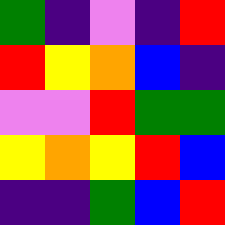[["green", "indigo", "violet", "indigo", "red"], ["red", "yellow", "orange", "blue", "indigo"], ["violet", "violet", "red", "green", "green"], ["yellow", "orange", "yellow", "red", "blue"], ["indigo", "indigo", "green", "blue", "red"]]